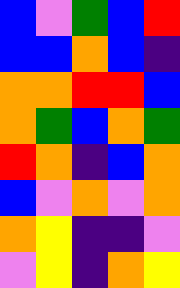[["blue", "violet", "green", "blue", "red"], ["blue", "blue", "orange", "blue", "indigo"], ["orange", "orange", "red", "red", "blue"], ["orange", "green", "blue", "orange", "green"], ["red", "orange", "indigo", "blue", "orange"], ["blue", "violet", "orange", "violet", "orange"], ["orange", "yellow", "indigo", "indigo", "violet"], ["violet", "yellow", "indigo", "orange", "yellow"]]